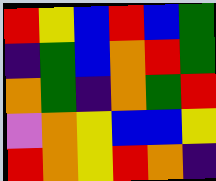[["red", "yellow", "blue", "red", "blue", "green"], ["indigo", "green", "blue", "orange", "red", "green"], ["orange", "green", "indigo", "orange", "green", "red"], ["violet", "orange", "yellow", "blue", "blue", "yellow"], ["red", "orange", "yellow", "red", "orange", "indigo"]]